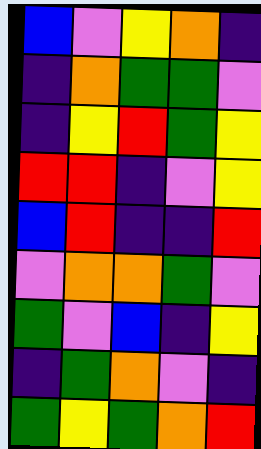[["blue", "violet", "yellow", "orange", "indigo"], ["indigo", "orange", "green", "green", "violet"], ["indigo", "yellow", "red", "green", "yellow"], ["red", "red", "indigo", "violet", "yellow"], ["blue", "red", "indigo", "indigo", "red"], ["violet", "orange", "orange", "green", "violet"], ["green", "violet", "blue", "indigo", "yellow"], ["indigo", "green", "orange", "violet", "indigo"], ["green", "yellow", "green", "orange", "red"]]